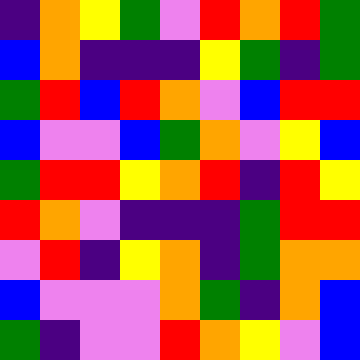[["indigo", "orange", "yellow", "green", "violet", "red", "orange", "red", "green"], ["blue", "orange", "indigo", "indigo", "indigo", "yellow", "green", "indigo", "green"], ["green", "red", "blue", "red", "orange", "violet", "blue", "red", "red"], ["blue", "violet", "violet", "blue", "green", "orange", "violet", "yellow", "blue"], ["green", "red", "red", "yellow", "orange", "red", "indigo", "red", "yellow"], ["red", "orange", "violet", "indigo", "indigo", "indigo", "green", "red", "red"], ["violet", "red", "indigo", "yellow", "orange", "indigo", "green", "orange", "orange"], ["blue", "violet", "violet", "violet", "orange", "green", "indigo", "orange", "blue"], ["green", "indigo", "violet", "violet", "red", "orange", "yellow", "violet", "blue"]]